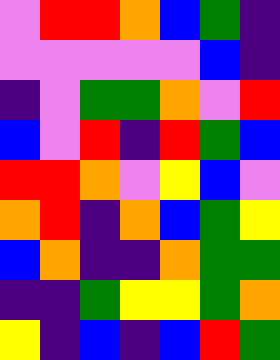[["violet", "red", "red", "orange", "blue", "green", "indigo"], ["violet", "violet", "violet", "violet", "violet", "blue", "indigo"], ["indigo", "violet", "green", "green", "orange", "violet", "red"], ["blue", "violet", "red", "indigo", "red", "green", "blue"], ["red", "red", "orange", "violet", "yellow", "blue", "violet"], ["orange", "red", "indigo", "orange", "blue", "green", "yellow"], ["blue", "orange", "indigo", "indigo", "orange", "green", "green"], ["indigo", "indigo", "green", "yellow", "yellow", "green", "orange"], ["yellow", "indigo", "blue", "indigo", "blue", "red", "green"]]